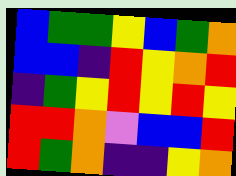[["blue", "green", "green", "yellow", "blue", "green", "orange"], ["blue", "blue", "indigo", "red", "yellow", "orange", "red"], ["indigo", "green", "yellow", "red", "yellow", "red", "yellow"], ["red", "red", "orange", "violet", "blue", "blue", "red"], ["red", "green", "orange", "indigo", "indigo", "yellow", "orange"]]